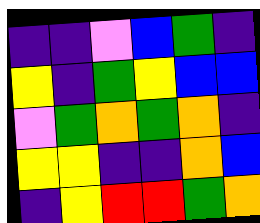[["indigo", "indigo", "violet", "blue", "green", "indigo"], ["yellow", "indigo", "green", "yellow", "blue", "blue"], ["violet", "green", "orange", "green", "orange", "indigo"], ["yellow", "yellow", "indigo", "indigo", "orange", "blue"], ["indigo", "yellow", "red", "red", "green", "orange"]]